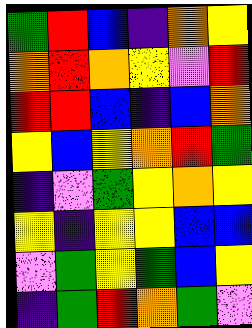[["green", "red", "blue", "indigo", "orange", "yellow"], ["orange", "red", "orange", "yellow", "violet", "red"], ["red", "red", "blue", "indigo", "blue", "orange"], ["yellow", "blue", "yellow", "orange", "red", "green"], ["indigo", "violet", "green", "yellow", "orange", "yellow"], ["yellow", "indigo", "yellow", "yellow", "blue", "blue"], ["violet", "green", "yellow", "green", "blue", "yellow"], ["indigo", "green", "red", "orange", "green", "violet"]]